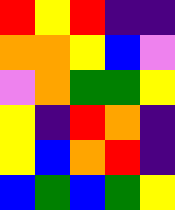[["red", "yellow", "red", "indigo", "indigo"], ["orange", "orange", "yellow", "blue", "violet"], ["violet", "orange", "green", "green", "yellow"], ["yellow", "indigo", "red", "orange", "indigo"], ["yellow", "blue", "orange", "red", "indigo"], ["blue", "green", "blue", "green", "yellow"]]